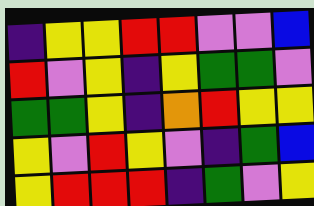[["indigo", "yellow", "yellow", "red", "red", "violet", "violet", "blue"], ["red", "violet", "yellow", "indigo", "yellow", "green", "green", "violet"], ["green", "green", "yellow", "indigo", "orange", "red", "yellow", "yellow"], ["yellow", "violet", "red", "yellow", "violet", "indigo", "green", "blue"], ["yellow", "red", "red", "red", "indigo", "green", "violet", "yellow"]]